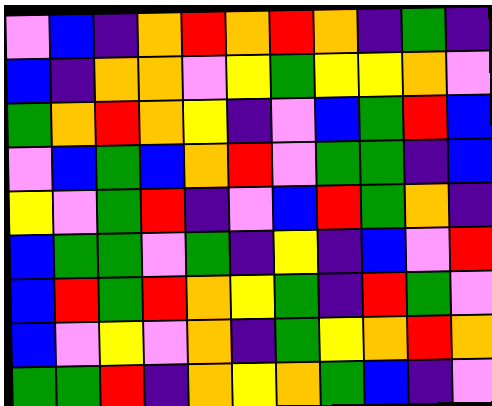[["violet", "blue", "indigo", "orange", "red", "orange", "red", "orange", "indigo", "green", "indigo"], ["blue", "indigo", "orange", "orange", "violet", "yellow", "green", "yellow", "yellow", "orange", "violet"], ["green", "orange", "red", "orange", "yellow", "indigo", "violet", "blue", "green", "red", "blue"], ["violet", "blue", "green", "blue", "orange", "red", "violet", "green", "green", "indigo", "blue"], ["yellow", "violet", "green", "red", "indigo", "violet", "blue", "red", "green", "orange", "indigo"], ["blue", "green", "green", "violet", "green", "indigo", "yellow", "indigo", "blue", "violet", "red"], ["blue", "red", "green", "red", "orange", "yellow", "green", "indigo", "red", "green", "violet"], ["blue", "violet", "yellow", "violet", "orange", "indigo", "green", "yellow", "orange", "red", "orange"], ["green", "green", "red", "indigo", "orange", "yellow", "orange", "green", "blue", "indigo", "violet"]]